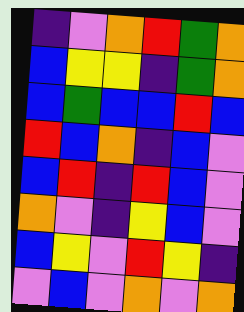[["indigo", "violet", "orange", "red", "green", "orange"], ["blue", "yellow", "yellow", "indigo", "green", "orange"], ["blue", "green", "blue", "blue", "red", "blue"], ["red", "blue", "orange", "indigo", "blue", "violet"], ["blue", "red", "indigo", "red", "blue", "violet"], ["orange", "violet", "indigo", "yellow", "blue", "violet"], ["blue", "yellow", "violet", "red", "yellow", "indigo"], ["violet", "blue", "violet", "orange", "violet", "orange"]]